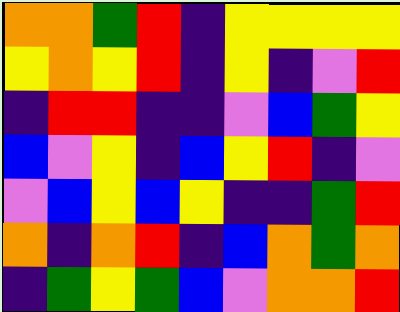[["orange", "orange", "green", "red", "indigo", "yellow", "yellow", "yellow", "yellow"], ["yellow", "orange", "yellow", "red", "indigo", "yellow", "indigo", "violet", "red"], ["indigo", "red", "red", "indigo", "indigo", "violet", "blue", "green", "yellow"], ["blue", "violet", "yellow", "indigo", "blue", "yellow", "red", "indigo", "violet"], ["violet", "blue", "yellow", "blue", "yellow", "indigo", "indigo", "green", "red"], ["orange", "indigo", "orange", "red", "indigo", "blue", "orange", "green", "orange"], ["indigo", "green", "yellow", "green", "blue", "violet", "orange", "orange", "red"]]